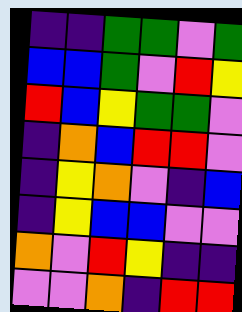[["indigo", "indigo", "green", "green", "violet", "green"], ["blue", "blue", "green", "violet", "red", "yellow"], ["red", "blue", "yellow", "green", "green", "violet"], ["indigo", "orange", "blue", "red", "red", "violet"], ["indigo", "yellow", "orange", "violet", "indigo", "blue"], ["indigo", "yellow", "blue", "blue", "violet", "violet"], ["orange", "violet", "red", "yellow", "indigo", "indigo"], ["violet", "violet", "orange", "indigo", "red", "red"]]